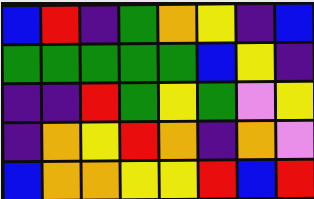[["blue", "red", "indigo", "green", "orange", "yellow", "indigo", "blue"], ["green", "green", "green", "green", "green", "blue", "yellow", "indigo"], ["indigo", "indigo", "red", "green", "yellow", "green", "violet", "yellow"], ["indigo", "orange", "yellow", "red", "orange", "indigo", "orange", "violet"], ["blue", "orange", "orange", "yellow", "yellow", "red", "blue", "red"]]